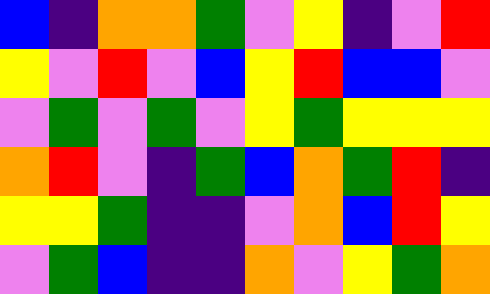[["blue", "indigo", "orange", "orange", "green", "violet", "yellow", "indigo", "violet", "red"], ["yellow", "violet", "red", "violet", "blue", "yellow", "red", "blue", "blue", "violet"], ["violet", "green", "violet", "green", "violet", "yellow", "green", "yellow", "yellow", "yellow"], ["orange", "red", "violet", "indigo", "green", "blue", "orange", "green", "red", "indigo"], ["yellow", "yellow", "green", "indigo", "indigo", "violet", "orange", "blue", "red", "yellow"], ["violet", "green", "blue", "indigo", "indigo", "orange", "violet", "yellow", "green", "orange"]]